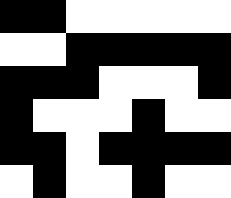[["black", "black", "white", "white", "white", "white", "white"], ["white", "white", "black", "black", "black", "black", "black"], ["black", "black", "black", "white", "white", "white", "black"], ["black", "white", "white", "white", "black", "white", "white"], ["black", "black", "white", "black", "black", "black", "black"], ["white", "black", "white", "white", "black", "white", "white"]]